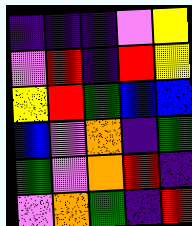[["indigo", "indigo", "indigo", "violet", "yellow"], ["violet", "red", "indigo", "red", "yellow"], ["yellow", "red", "green", "blue", "blue"], ["blue", "violet", "orange", "indigo", "green"], ["green", "violet", "orange", "red", "indigo"], ["violet", "orange", "green", "indigo", "red"]]